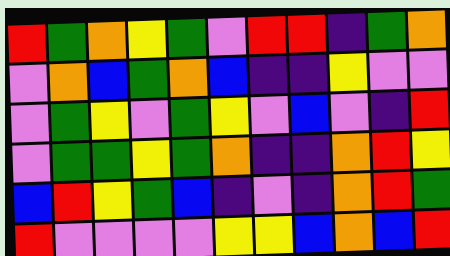[["red", "green", "orange", "yellow", "green", "violet", "red", "red", "indigo", "green", "orange"], ["violet", "orange", "blue", "green", "orange", "blue", "indigo", "indigo", "yellow", "violet", "violet"], ["violet", "green", "yellow", "violet", "green", "yellow", "violet", "blue", "violet", "indigo", "red"], ["violet", "green", "green", "yellow", "green", "orange", "indigo", "indigo", "orange", "red", "yellow"], ["blue", "red", "yellow", "green", "blue", "indigo", "violet", "indigo", "orange", "red", "green"], ["red", "violet", "violet", "violet", "violet", "yellow", "yellow", "blue", "orange", "blue", "red"]]